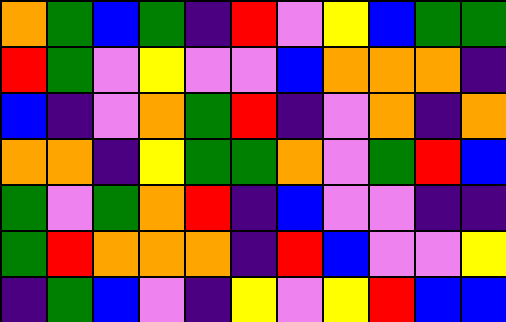[["orange", "green", "blue", "green", "indigo", "red", "violet", "yellow", "blue", "green", "green"], ["red", "green", "violet", "yellow", "violet", "violet", "blue", "orange", "orange", "orange", "indigo"], ["blue", "indigo", "violet", "orange", "green", "red", "indigo", "violet", "orange", "indigo", "orange"], ["orange", "orange", "indigo", "yellow", "green", "green", "orange", "violet", "green", "red", "blue"], ["green", "violet", "green", "orange", "red", "indigo", "blue", "violet", "violet", "indigo", "indigo"], ["green", "red", "orange", "orange", "orange", "indigo", "red", "blue", "violet", "violet", "yellow"], ["indigo", "green", "blue", "violet", "indigo", "yellow", "violet", "yellow", "red", "blue", "blue"]]